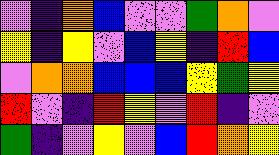[["violet", "indigo", "orange", "blue", "violet", "violet", "green", "orange", "violet"], ["yellow", "indigo", "yellow", "violet", "blue", "yellow", "indigo", "red", "blue"], ["violet", "orange", "orange", "blue", "blue", "blue", "yellow", "green", "yellow"], ["red", "violet", "indigo", "red", "yellow", "violet", "red", "indigo", "violet"], ["green", "indigo", "violet", "yellow", "violet", "blue", "red", "orange", "yellow"]]